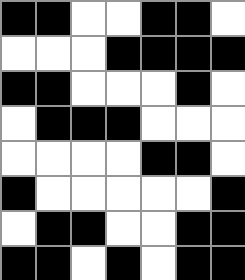[["black", "black", "white", "white", "black", "black", "white"], ["white", "white", "white", "black", "black", "black", "black"], ["black", "black", "white", "white", "white", "black", "white"], ["white", "black", "black", "black", "white", "white", "white"], ["white", "white", "white", "white", "black", "black", "white"], ["black", "white", "white", "white", "white", "white", "black"], ["white", "black", "black", "white", "white", "black", "black"], ["black", "black", "white", "black", "white", "black", "black"]]